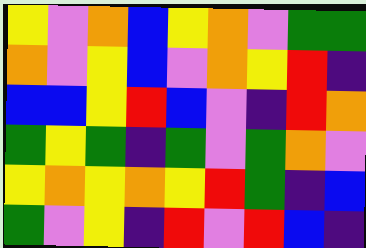[["yellow", "violet", "orange", "blue", "yellow", "orange", "violet", "green", "green"], ["orange", "violet", "yellow", "blue", "violet", "orange", "yellow", "red", "indigo"], ["blue", "blue", "yellow", "red", "blue", "violet", "indigo", "red", "orange"], ["green", "yellow", "green", "indigo", "green", "violet", "green", "orange", "violet"], ["yellow", "orange", "yellow", "orange", "yellow", "red", "green", "indigo", "blue"], ["green", "violet", "yellow", "indigo", "red", "violet", "red", "blue", "indigo"]]